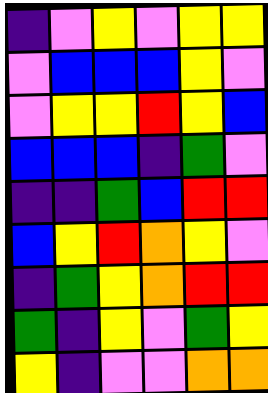[["indigo", "violet", "yellow", "violet", "yellow", "yellow"], ["violet", "blue", "blue", "blue", "yellow", "violet"], ["violet", "yellow", "yellow", "red", "yellow", "blue"], ["blue", "blue", "blue", "indigo", "green", "violet"], ["indigo", "indigo", "green", "blue", "red", "red"], ["blue", "yellow", "red", "orange", "yellow", "violet"], ["indigo", "green", "yellow", "orange", "red", "red"], ["green", "indigo", "yellow", "violet", "green", "yellow"], ["yellow", "indigo", "violet", "violet", "orange", "orange"]]